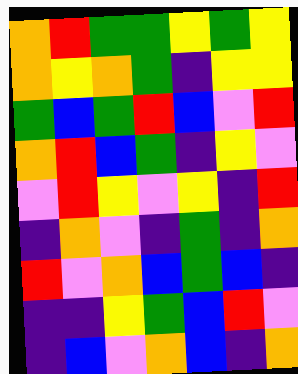[["orange", "red", "green", "green", "yellow", "green", "yellow"], ["orange", "yellow", "orange", "green", "indigo", "yellow", "yellow"], ["green", "blue", "green", "red", "blue", "violet", "red"], ["orange", "red", "blue", "green", "indigo", "yellow", "violet"], ["violet", "red", "yellow", "violet", "yellow", "indigo", "red"], ["indigo", "orange", "violet", "indigo", "green", "indigo", "orange"], ["red", "violet", "orange", "blue", "green", "blue", "indigo"], ["indigo", "indigo", "yellow", "green", "blue", "red", "violet"], ["indigo", "blue", "violet", "orange", "blue", "indigo", "orange"]]